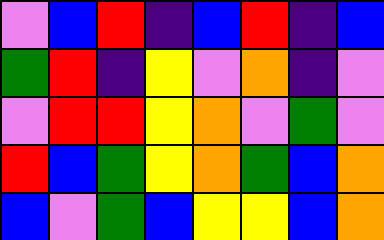[["violet", "blue", "red", "indigo", "blue", "red", "indigo", "blue"], ["green", "red", "indigo", "yellow", "violet", "orange", "indigo", "violet"], ["violet", "red", "red", "yellow", "orange", "violet", "green", "violet"], ["red", "blue", "green", "yellow", "orange", "green", "blue", "orange"], ["blue", "violet", "green", "blue", "yellow", "yellow", "blue", "orange"]]